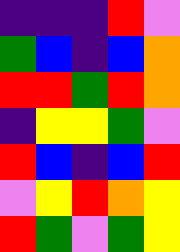[["indigo", "indigo", "indigo", "red", "violet"], ["green", "blue", "indigo", "blue", "orange"], ["red", "red", "green", "red", "orange"], ["indigo", "yellow", "yellow", "green", "violet"], ["red", "blue", "indigo", "blue", "red"], ["violet", "yellow", "red", "orange", "yellow"], ["red", "green", "violet", "green", "yellow"]]